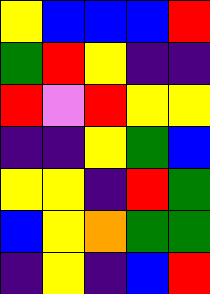[["yellow", "blue", "blue", "blue", "red"], ["green", "red", "yellow", "indigo", "indigo"], ["red", "violet", "red", "yellow", "yellow"], ["indigo", "indigo", "yellow", "green", "blue"], ["yellow", "yellow", "indigo", "red", "green"], ["blue", "yellow", "orange", "green", "green"], ["indigo", "yellow", "indigo", "blue", "red"]]